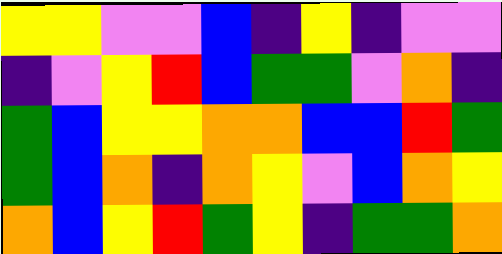[["yellow", "yellow", "violet", "violet", "blue", "indigo", "yellow", "indigo", "violet", "violet"], ["indigo", "violet", "yellow", "red", "blue", "green", "green", "violet", "orange", "indigo"], ["green", "blue", "yellow", "yellow", "orange", "orange", "blue", "blue", "red", "green"], ["green", "blue", "orange", "indigo", "orange", "yellow", "violet", "blue", "orange", "yellow"], ["orange", "blue", "yellow", "red", "green", "yellow", "indigo", "green", "green", "orange"]]